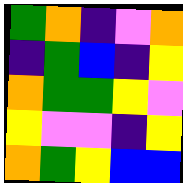[["green", "orange", "indigo", "violet", "orange"], ["indigo", "green", "blue", "indigo", "yellow"], ["orange", "green", "green", "yellow", "violet"], ["yellow", "violet", "violet", "indigo", "yellow"], ["orange", "green", "yellow", "blue", "blue"]]